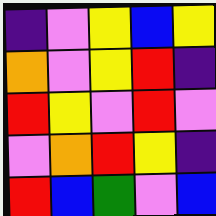[["indigo", "violet", "yellow", "blue", "yellow"], ["orange", "violet", "yellow", "red", "indigo"], ["red", "yellow", "violet", "red", "violet"], ["violet", "orange", "red", "yellow", "indigo"], ["red", "blue", "green", "violet", "blue"]]